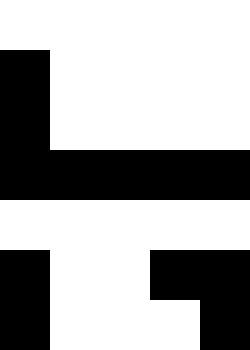[["white", "white", "white", "white", "white"], ["black", "white", "white", "white", "white"], ["black", "white", "white", "white", "white"], ["black", "black", "black", "black", "black"], ["white", "white", "white", "white", "white"], ["black", "white", "white", "black", "black"], ["black", "white", "white", "white", "black"]]